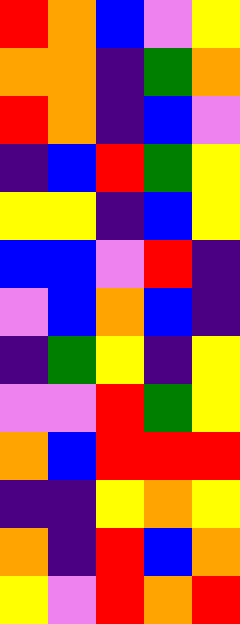[["red", "orange", "blue", "violet", "yellow"], ["orange", "orange", "indigo", "green", "orange"], ["red", "orange", "indigo", "blue", "violet"], ["indigo", "blue", "red", "green", "yellow"], ["yellow", "yellow", "indigo", "blue", "yellow"], ["blue", "blue", "violet", "red", "indigo"], ["violet", "blue", "orange", "blue", "indigo"], ["indigo", "green", "yellow", "indigo", "yellow"], ["violet", "violet", "red", "green", "yellow"], ["orange", "blue", "red", "red", "red"], ["indigo", "indigo", "yellow", "orange", "yellow"], ["orange", "indigo", "red", "blue", "orange"], ["yellow", "violet", "red", "orange", "red"]]